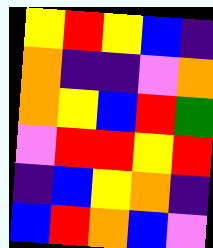[["yellow", "red", "yellow", "blue", "indigo"], ["orange", "indigo", "indigo", "violet", "orange"], ["orange", "yellow", "blue", "red", "green"], ["violet", "red", "red", "yellow", "red"], ["indigo", "blue", "yellow", "orange", "indigo"], ["blue", "red", "orange", "blue", "violet"]]